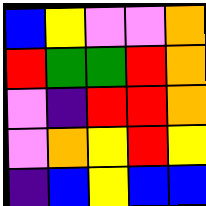[["blue", "yellow", "violet", "violet", "orange"], ["red", "green", "green", "red", "orange"], ["violet", "indigo", "red", "red", "orange"], ["violet", "orange", "yellow", "red", "yellow"], ["indigo", "blue", "yellow", "blue", "blue"]]